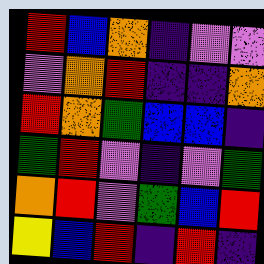[["red", "blue", "orange", "indigo", "violet", "violet"], ["violet", "orange", "red", "indigo", "indigo", "orange"], ["red", "orange", "green", "blue", "blue", "indigo"], ["green", "red", "violet", "indigo", "violet", "green"], ["orange", "red", "violet", "green", "blue", "red"], ["yellow", "blue", "red", "indigo", "red", "indigo"]]